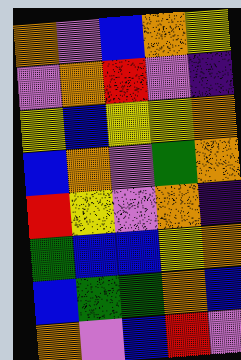[["orange", "violet", "blue", "orange", "yellow"], ["violet", "orange", "red", "violet", "indigo"], ["yellow", "blue", "yellow", "yellow", "orange"], ["blue", "orange", "violet", "green", "orange"], ["red", "yellow", "violet", "orange", "indigo"], ["green", "blue", "blue", "yellow", "orange"], ["blue", "green", "green", "orange", "blue"], ["orange", "violet", "blue", "red", "violet"]]